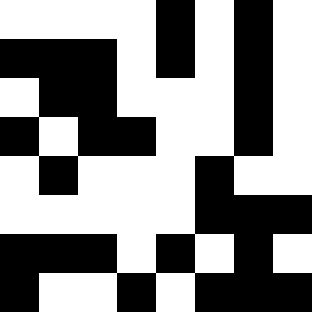[["white", "white", "white", "white", "black", "white", "black", "white"], ["black", "black", "black", "white", "black", "white", "black", "white"], ["white", "black", "black", "white", "white", "white", "black", "white"], ["black", "white", "black", "black", "white", "white", "black", "white"], ["white", "black", "white", "white", "white", "black", "white", "white"], ["white", "white", "white", "white", "white", "black", "black", "black"], ["black", "black", "black", "white", "black", "white", "black", "white"], ["black", "white", "white", "black", "white", "black", "black", "black"]]